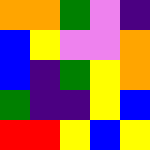[["orange", "orange", "green", "violet", "indigo"], ["blue", "yellow", "violet", "violet", "orange"], ["blue", "indigo", "green", "yellow", "orange"], ["green", "indigo", "indigo", "yellow", "blue"], ["red", "red", "yellow", "blue", "yellow"]]